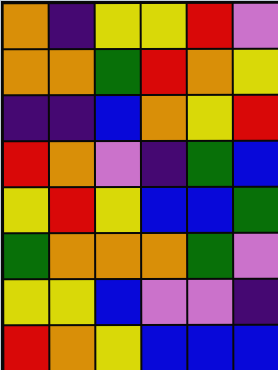[["orange", "indigo", "yellow", "yellow", "red", "violet"], ["orange", "orange", "green", "red", "orange", "yellow"], ["indigo", "indigo", "blue", "orange", "yellow", "red"], ["red", "orange", "violet", "indigo", "green", "blue"], ["yellow", "red", "yellow", "blue", "blue", "green"], ["green", "orange", "orange", "orange", "green", "violet"], ["yellow", "yellow", "blue", "violet", "violet", "indigo"], ["red", "orange", "yellow", "blue", "blue", "blue"]]